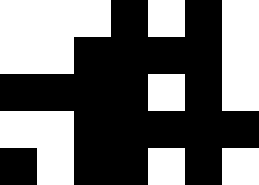[["white", "white", "white", "black", "white", "black", "white"], ["white", "white", "black", "black", "black", "black", "white"], ["black", "black", "black", "black", "white", "black", "white"], ["white", "white", "black", "black", "black", "black", "black"], ["black", "white", "black", "black", "white", "black", "white"]]